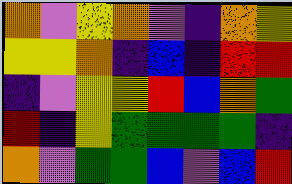[["orange", "violet", "yellow", "orange", "violet", "indigo", "orange", "yellow"], ["yellow", "yellow", "orange", "indigo", "blue", "indigo", "red", "red"], ["indigo", "violet", "yellow", "yellow", "red", "blue", "orange", "green"], ["red", "indigo", "yellow", "green", "green", "green", "green", "indigo"], ["orange", "violet", "green", "green", "blue", "violet", "blue", "red"]]